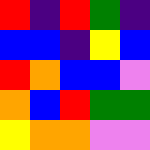[["red", "indigo", "red", "green", "indigo"], ["blue", "blue", "indigo", "yellow", "blue"], ["red", "orange", "blue", "blue", "violet"], ["orange", "blue", "red", "green", "green"], ["yellow", "orange", "orange", "violet", "violet"]]